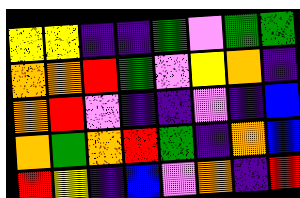[["yellow", "yellow", "indigo", "indigo", "green", "violet", "green", "green"], ["orange", "orange", "red", "green", "violet", "yellow", "orange", "indigo"], ["orange", "red", "violet", "indigo", "indigo", "violet", "indigo", "blue"], ["orange", "green", "orange", "red", "green", "indigo", "orange", "blue"], ["red", "yellow", "indigo", "blue", "violet", "orange", "indigo", "red"]]